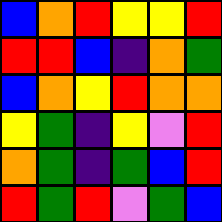[["blue", "orange", "red", "yellow", "yellow", "red"], ["red", "red", "blue", "indigo", "orange", "green"], ["blue", "orange", "yellow", "red", "orange", "orange"], ["yellow", "green", "indigo", "yellow", "violet", "red"], ["orange", "green", "indigo", "green", "blue", "red"], ["red", "green", "red", "violet", "green", "blue"]]